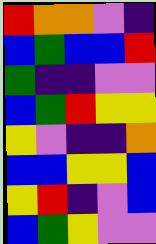[["red", "orange", "orange", "violet", "indigo"], ["blue", "green", "blue", "blue", "red"], ["green", "indigo", "indigo", "violet", "violet"], ["blue", "green", "red", "yellow", "yellow"], ["yellow", "violet", "indigo", "indigo", "orange"], ["blue", "blue", "yellow", "yellow", "blue"], ["yellow", "red", "indigo", "violet", "blue"], ["blue", "green", "yellow", "violet", "violet"]]